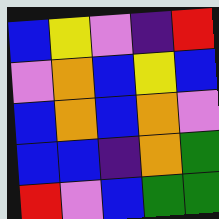[["blue", "yellow", "violet", "indigo", "red"], ["violet", "orange", "blue", "yellow", "blue"], ["blue", "orange", "blue", "orange", "violet"], ["blue", "blue", "indigo", "orange", "green"], ["red", "violet", "blue", "green", "green"]]